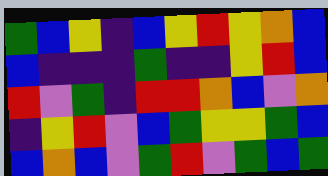[["green", "blue", "yellow", "indigo", "blue", "yellow", "red", "yellow", "orange", "blue"], ["blue", "indigo", "indigo", "indigo", "green", "indigo", "indigo", "yellow", "red", "blue"], ["red", "violet", "green", "indigo", "red", "red", "orange", "blue", "violet", "orange"], ["indigo", "yellow", "red", "violet", "blue", "green", "yellow", "yellow", "green", "blue"], ["blue", "orange", "blue", "violet", "green", "red", "violet", "green", "blue", "green"]]